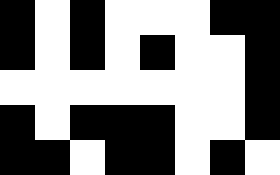[["black", "white", "black", "white", "white", "white", "black", "black"], ["black", "white", "black", "white", "black", "white", "white", "black"], ["white", "white", "white", "white", "white", "white", "white", "black"], ["black", "white", "black", "black", "black", "white", "white", "black"], ["black", "black", "white", "black", "black", "white", "black", "white"]]